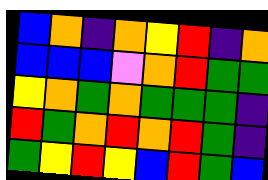[["blue", "orange", "indigo", "orange", "yellow", "red", "indigo", "orange"], ["blue", "blue", "blue", "violet", "orange", "red", "green", "green"], ["yellow", "orange", "green", "orange", "green", "green", "green", "indigo"], ["red", "green", "orange", "red", "orange", "red", "green", "indigo"], ["green", "yellow", "red", "yellow", "blue", "red", "green", "blue"]]